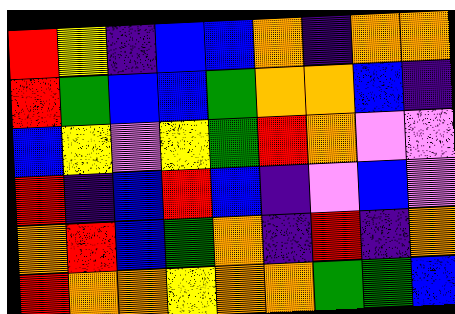[["red", "yellow", "indigo", "blue", "blue", "orange", "indigo", "orange", "orange"], ["red", "green", "blue", "blue", "green", "orange", "orange", "blue", "indigo"], ["blue", "yellow", "violet", "yellow", "green", "red", "orange", "violet", "violet"], ["red", "indigo", "blue", "red", "blue", "indigo", "violet", "blue", "violet"], ["orange", "red", "blue", "green", "orange", "indigo", "red", "indigo", "orange"], ["red", "orange", "orange", "yellow", "orange", "orange", "green", "green", "blue"]]